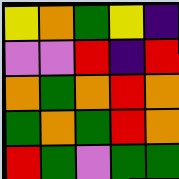[["yellow", "orange", "green", "yellow", "indigo"], ["violet", "violet", "red", "indigo", "red"], ["orange", "green", "orange", "red", "orange"], ["green", "orange", "green", "red", "orange"], ["red", "green", "violet", "green", "green"]]